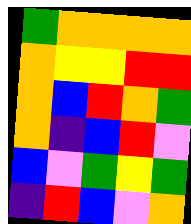[["green", "orange", "orange", "orange", "orange"], ["orange", "yellow", "yellow", "red", "red"], ["orange", "blue", "red", "orange", "green"], ["orange", "indigo", "blue", "red", "violet"], ["blue", "violet", "green", "yellow", "green"], ["indigo", "red", "blue", "violet", "orange"]]